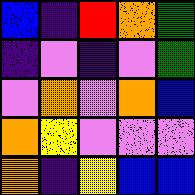[["blue", "indigo", "red", "orange", "green"], ["indigo", "violet", "indigo", "violet", "green"], ["violet", "orange", "violet", "orange", "blue"], ["orange", "yellow", "violet", "violet", "violet"], ["orange", "indigo", "yellow", "blue", "blue"]]